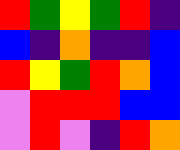[["red", "green", "yellow", "green", "red", "indigo"], ["blue", "indigo", "orange", "indigo", "indigo", "blue"], ["red", "yellow", "green", "red", "orange", "blue"], ["violet", "red", "red", "red", "blue", "blue"], ["violet", "red", "violet", "indigo", "red", "orange"]]